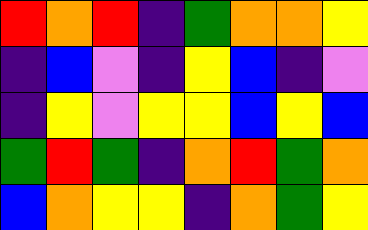[["red", "orange", "red", "indigo", "green", "orange", "orange", "yellow"], ["indigo", "blue", "violet", "indigo", "yellow", "blue", "indigo", "violet"], ["indigo", "yellow", "violet", "yellow", "yellow", "blue", "yellow", "blue"], ["green", "red", "green", "indigo", "orange", "red", "green", "orange"], ["blue", "orange", "yellow", "yellow", "indigo", "orange", "green", "yellow"]]